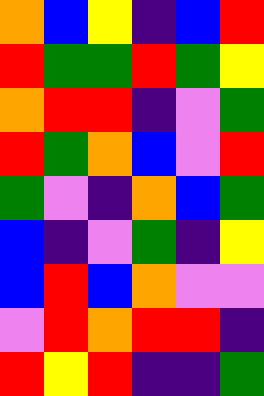[["orange", "blue", "yellow", "indigo", "blue", "red"], ["red", "green", "green", "red", "green", "yellow"], ["orange", "red", "red", "indigo", "violet", "green"], ["red", "green", "orange", "blue", "violet", "red"], ["green", "violet", "indigo", "orange", "blue", "green"], ["blue", "indigo", "violet", "green", "indigo", "yellow"], ["blue", "red", "blue", "orange", "violet", "violet"], ["violet", "red", "orange", "red", "red", "indigo"], ["red", "yellow", "red", "indigo", "indigo", "green"]]